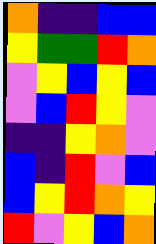[["orange", "indigo", "indigo", "blue", "blue"], ["yellow", "green", "green", "red", "orange"], ["violet", "yellow", "blue", "yellow", "blue"], ["violet", "blue", "red", "yellow", "violet"], ["indigo", "indigo", "yellow", "orange", "violet"], ["blue", "indigo", "red", "violet", "blue"], ["blue", "yellow", "red", "orange", "yellow"], ["red", "violet", "yellow", "blue", "orange"]]